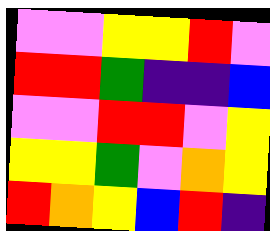[["violet", "violet", "yellow", "yellow", "red", "violet"], ["red", "red", "green", "indigo", "indigo", "blue"], ["violet", "violet", "red", "red", "violet", "yellow"], ["yellow", "yellow", "green", "violet", "orange", "yellow"], ["red", "orange", "yellow", "blue", "red", "indigo"]]